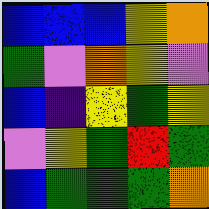[["blue", "blue", "blue", "yellow", "orange"], ["green", "violet", "orange", "yellow", "violet"], ["blue", "indigo", "yellow", "green", "yellow"], ["violet", "yellow", "green", "red", "green"], ["blue", "green", "green", "green", "orange"]]